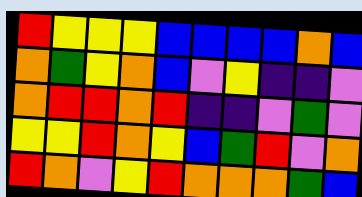[["red", "yellow", "yellow", "yellow", "blue", "blue", "blue", "blue", "orange", "blue"], ["orange", "green", "yellow", "orange", "blue", "violet", "yellow", "indigo", "indigo", "violet"], ["orange", "red", "red", "orange", "red", "indigo", "indigo", "violet", "green", "violet"], ["yellow", "yellow", "red", "orange", "yellow", "blue", "green", "red", "violet", "orange"], ["red", "orange", "violet", "yellow", "red", "orange", "orange", "orange", "green", "blue"]]